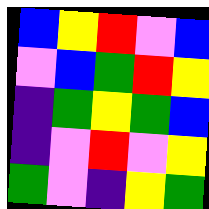[["blue", "yellow", "red", "violet", "blue"], ["violet", "blue", "green", "red", "yellow"], ["indigo", "green", "yellow", "green", "blue"], ["indigo", "violet", "red", "violet", "yellow"], ["green", "violet", "indigo", "yellow", "green"]]